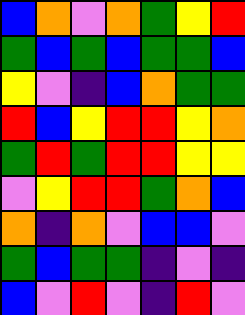[["blue", "orange", "violet", "orange", "green", "yellow", "red"], ["green", "blue", "green", "blue", "green", "green", "blue"], ["yellow", "violet", "indigo", "blue", "orange", "green", "green"], ["red", "blue", "yellow", "red", "red", "yellow", "orange"], ["green", "red", "green", "red", "red", "yellow", "yellow"], ["violet", "yellow", "red", "red", "green", "orange", "blue"], ["orange", "indigo", "orange", "violet", "blue", "blue", "violet"], ["green", "blue", "green", "green", "indigo", "violet", "indigo"], ["blue", "violet", "red", "violet", "indigo", "red", "violet"]]